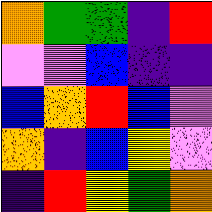[["orange", "green", "green", "indigo", "red"], ["violet", "violet", "blue", "indigo", "indigo"], ["blue", "orange", "red", "blue", "violet"], ["orange", "indigo", "blue", "yellow", "violet"], ["indigo", "red", "yellow", "green", "orange"]]